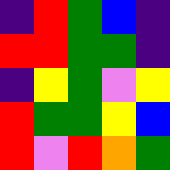[["indigo", "red", "green", "blue", "indigo"], ["red", "red", "green", "green", "indigo"], ["indigo", "yellow", "green", "violet", "yellow"], ["red", "green", "green", "yellow", "blue"], ["red", "violet", "red", "orange", "green"]]